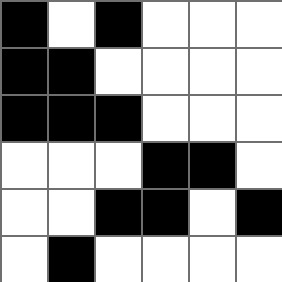[["black", "white", "black", "white", "white", "white"], ["black", "black", "white", "white", "white", "white"], ["black", "black", "black", "white", "white", "white"], ["white", "white", "white", "black", "black", "white"], ["white", "white", "black", "black", "white", "black"], ["white", "black", "white", "white", "white", "white"]]